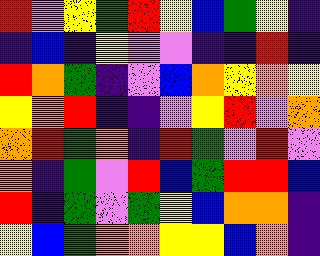[["red", "violet", "yellow", "green", "red", "yellow", "blue", "green", "yellow", "indigo"], ["indigo", "blue", "indigo", "yellow", "violet", "violet", "indigo", "indigo", "red", "indigo"], ["red", "orange", "green", "indigo", "violet", "blue", "orange", "yellow", "orange", "yellow"], ["yellow", "orange", "red", "indigo", "indigo", "violet", "yellow", "red", "violet", "orange"], ["orange", "red", "green", "orange", "indigo", "red", "green", "violet", "red", "violet"], ["orange", "indigo", "green", "violet", "red", "blue", "green", "red", "red", "blue"], ["red", "indigo", "green", "violet", "green", "yellow", "blue", "orange", "orange", "indigo"], ["yellow", "blue", "green", "orange", "orange", "yellow", "yellow", "blue", "orange", "indigo"]]